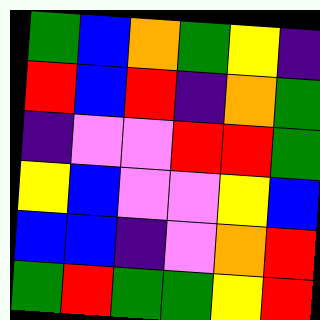[["green", "blue", "orange", "green", "yellow", "indigo"], ["red", "blue", "red", "indigo", "orange", "green"], ["indigo", "violet", "violet", "red", "red", "green"], ["yellow", "blue", "violet", "violet", "yellow", "blue"], ["blue", "blue", "indigo", "violet", "orange", "red"], ["green", "red", "green", "green", "yellow", "red"]]